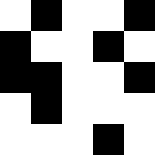[["white", "black", "white", "white", "black"], ["black", "white", "white", "black", "white"], ["black", "black", "white", "white", "black"], ["white", "black", "white", "white", "white"], ["white", "white", "white", "black", "white"]]